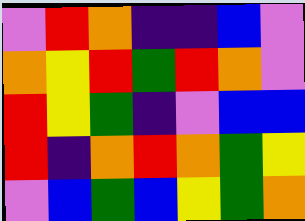[["violet", "red", "orange", "indigo", "indigo", "blue", "violet"], ["orange", "yellow", "red", "green", "red", "orange", "violet"], ["red", "yellow", "green", "indigo", "violet", "blue", "blue"], ["red", "indigo", "orange", "red", "orange", "green", "yellow"], ["violet", "blue", "green", "blue", "yellow", "green", "orange"]]